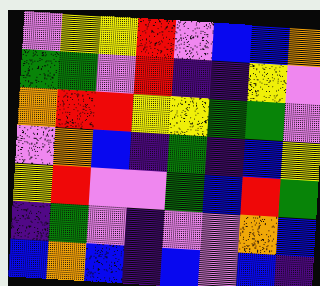[["violet", "yellow", "yellow", "red", "violet", "blue", "blue", "orange"], ["green", "green", "violet", "red", "indigo", "indigo", "yellow", "violet"], ["orange", "red", "red", "yellow", "yellow", "green", "green", "violet"], ["violet", "orange", "blue", "indigo", "green", "indigo", "blue", "yellow"], ["yellow", "red", "violet", "violet", "green", "blue", "red", "green"], ["indigo", "green", "violet", "indigo", "violet", "violet", "orange", "blue"], ["blue", "orange", "blue", "indigo", "blue", "violet", "blue", "indigo"]]